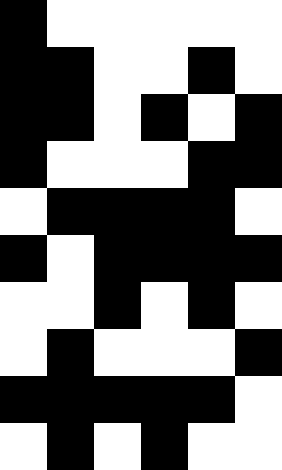[["black", "white", "white", "white", "white", "white"], ["black", "black", "white", "white", "black", "white"], ["black", "black", "white", "black", "white", "black"], ["black", "white", "white", "white", "black", "black"], ["white", "black", "black", "black", "black", "white"], ["black", "white", "black", "black", "black", "black"], ["white", "white", "black", "white", "black", "white"], ["white", "black", "white", "white", "white", "black"], ["black", "black", "black", "black", "black", "white"], ["white", "black", "white", "black", "white", "white"]]